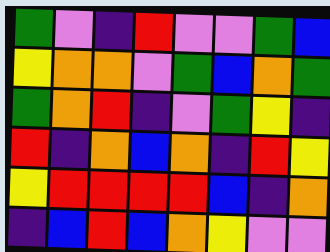[["green", "violet", "indigo", "red", "violet", "violet", "green", "blue"], ["yellow", "orange", "orange", "violet", "green", "blue", "orange", "green"], ["green", "orange", "red", "indigo", "violet", "green", "yellow", "indigo"], ["red", "indigo", "orange", "blue", "orange", "indigo", "red", "yellow"], ["yellow", "red", "red", "red", "red", "blue", "indigo", "orange"], ["indigo", "blue", "red", "blue", "orange", "yellow", "violet", "violet"]]